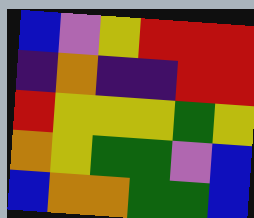[["blue", "violet", "yellow", "red", "red", "red"], ["indigo", "orange", "indigo", "indigo", "red", "red"], ["red", "yellow", "yellow", "yellow", "green", "yellow"], ["orange", "yellow", "green", "green", "violet", "blue"], ["blue", "orange", "orange", "green", "green", "blue"]]